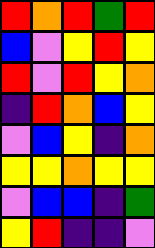[["red", "orange", "red", "green", "red"], ["blue", "violet", "yellow", "red", "yellow"], ["red", "violet", "red", "yellow", "orange"], ["indigo", "red", "orange", "blue", "yellow"], ["violet", "blue", "yellow", "indigo", "orange"], ["yellow", "yellow", "orange", "yellow", "yellow"], ["violet", "blue", "blue", "indigo", "green"], ["yellow", "red", "indigo", "indigo", "violet"]]